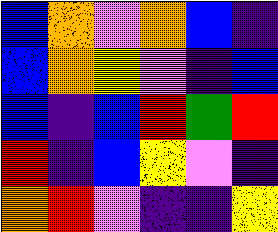[["blue", "orange", "violet", "orange", "blue", "indigo"], ["blue", "orange", "yellow", "violet", "indigo", "blue"], ["blue", "indigo", "blue", "red", "green", "red"], ["red", "indigo", "blue", "yellow", "violet", "indigo"], ["orange", "red", "violet", "indigo", "indigo", "yellow"]]